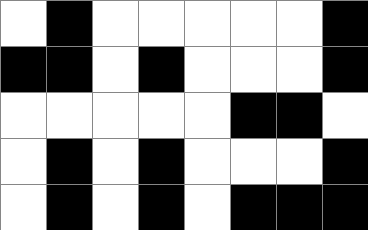[["white", "black", "white", "white", "white", "white", "white", "black"], ["black", "black", "white", "black", "white", "white", "white", "black"], ["white", "white", "white", "white", "white", "black", "black", "white"], ["white", "black", "white", "black", "white", "white", "white", "black"], ["white", "black", "white", "black", "white", "black", "black", "black"]]